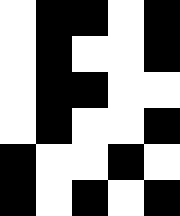[["white", "black", "black", "white", "black"], ["white", "black", "white", "white", "black"], ["white", "black", "black", "white", "white"], ["white", "black", "white", "white", "black"], ["black", "white", "white", "black", "white"], ["black", "white", "black", "white", "black"]]